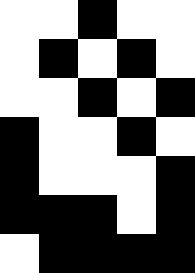[["white", "white", "black", "white", "white"], ["white", "black", "white", "black", "white"], ["white", "white", "black", "white", "black"], ["black", "white", "white", "black", "white"], ["black", "white", "white", "white", "black"], ["black", "black", "black", "white", "black"], ["white", "black", "black", "black", "black"]]